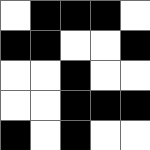[["white", "black", "black", "black", "white"], ["black", "black", "white", "white", "black"], ["white", "white", "black", "white", "white"], ["white", "white", "black", "black", "black"], ["black", "white", "black", "white", "white"]]